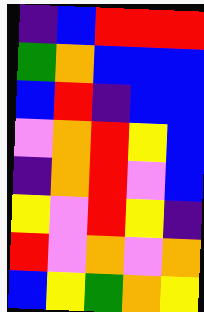[["indigo", "blue", "red", "red", "red"], ["green", "orange", "blue", "blue", "blue"], ["blue", "red", "indigo", "blue", "blue"], ["violet", "orange", "red", "yellow", "blue"], ["indigo", "orange", "red", "violet", "blue"], ["yellow", "violet", "red", "yellow", "indigo"], ["red", "violet", "orange", "violet", "orange"], ["blue", "yellow", "green", "orange", "yellow"]]